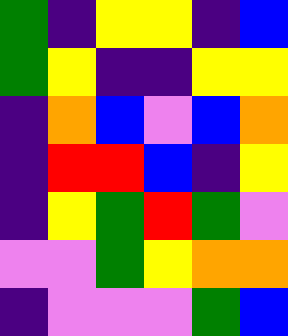[["green", "indigo", "yellow", "yellow", "indigo", "blue"], ["green", "yellow", "indigo", "indigo", "yellow", "yellow"], ["indigo", "orange", "blue", "violet", "blue", "orange"], ["indigo", "red", "red", "blue", "indigo", "yellow"], ["indigo", "yellow", "green", "red", "green", "violet"], ["violet", "violet", "green", "yellow", "orange", "orange"], ["indigo", "violet", "violet", "violet", "green", "blue"]]